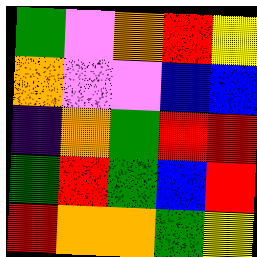[["green", "violet", "orange", "red", "yellow"], ["orange", "violet", "violet", "blue", "blue"], ["indigo", "orange", "green", "red", "red"], ["green", "red", "green", "blue", "red"], ["red", "orange", "orange", "green", "yellow"]]